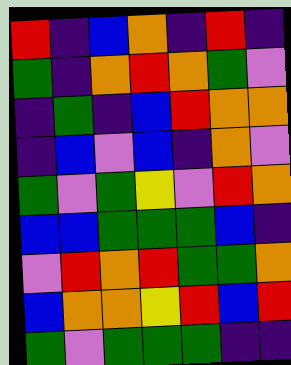[["red", "indigo", "blue", "orange", "indigo", "red", "indigo"], ["green", "indigo", "orange", "red", "orange", "green", "violet"], ["indigo", "green", "indigo", "blue", "red", "orange", "orange"], ["indigo", "blue", "violet", "blue", "indigo", "orange", "violet"], ["green", "violet", "green", "yellow", "violet", "red", "orange"], ["blue", "blue", "green", "green", "green", "blue", "indigo"], ["violet", "red", "orange", "red", "green", "green", "orange"], ["blue", "orange", "orange", "yellow", "red", "blue", "red"], ["green", "violet", "green", "green", "green", "indigo", "indigo"]]